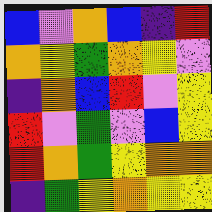[["blue", "violet", "orange", "blue", "indigo", "red"], ["orange", "yellow", "green", "orange", "yellow", "violet"], ["indigo", "orange", "blue", "red", "violet", "yellow"], ["red", "violet", "green", "violet", "blue", "yellow"], ["red", "orange", "green", "yellow", "orange", "orange"], ["indigo", "green", "yellow", "orange", "yellow", "yellow"]]